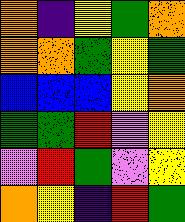[["orange", "indigo", "yellow", "green", "orange"], ["orange", "orange", "green", "yellow", "green"], ["blue", "blue", "blue", "yellow", "orange"], ["green", "green", "red", "violet", "yellow"], ["violet", "red", "green", "violet", "yellow"], ["orange", "yellow", "indigo", "red", "green"]]